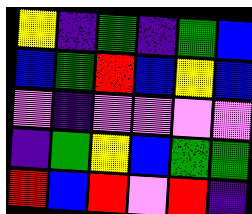[["yellow", "indigo", "green", "indigo", "green", "blue"], ["blue", "green", "red", "blue", "yellow", "blue"], ["violet", "indigo", "violet", "violet", "violet", "violet"], ["indigo", "green", "yellow", "blue", "green", "green"], ["red", "blue", "red", "violet", "red", "indigo"]]